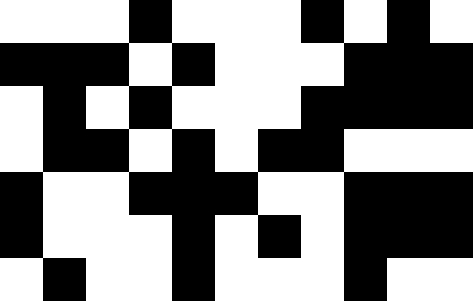[["white", "white", "white", "black", "white", "white", "white", "black", "white", "black", "white"], ["black", "black", "black", "white", "black", "white", "white", "white", "black", "black", "black"], ["white", "black", "white", "black", "white", "white", "white", "black", "black", "black", "black"], ["white", "black", "black", "white", "black", "white", "black", "black", "white", "white", "white"], ["black", "white", "white", "black", "black", "black", "white", "white", "black", "black", "black"], ["black", "white", "white", "white", "black", "white", "black", "white", "black", "black", "black"], ["white", "black", "white", "white", "black", "white", "white", "white", "black", "white", "white"]]